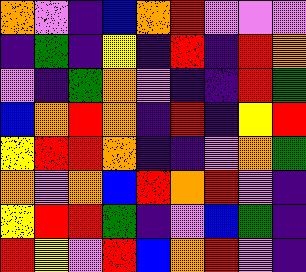[["orange", "violet", "indigo", "blue", "orange", "red", "violet", "violet", "violet"], ["indigo", "green", "indigo", "yellow", "indigo", "red", "indigo", "red", "orange"], ["violet", "indigo", "green", "orange", "violet", "indigo", "indigo", "red", "green"], ["blue", "orange", "red", "orange", "indigo", "red", "indigo", "yellow", "red"], ["yellow", "red", "red", "orange", "indigo", "indigo", "violet", "orange", "green"], ["orange", "violet", "orange", "blue", "red", "orange", "red", "violet", "indigo"], ["yellow", "red", "red", "green", "indigo", "violet", "blue", "green", "indigo"], ["red", "yellow", "violet", "red", "blue", "orange", "red", "violet", "indigo"]]